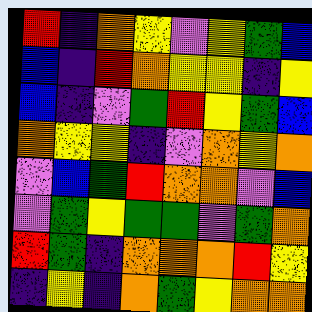[["red", "indigo", "orange", "yellow", "violet", "yellow", "green", "blue"], ["blue", "indigo", "red", "orange", "yellow", "yellow", "indigo", "yellow"], ["blue", "indigo", "violet", "green", "red", "yellow", "green", "blue"], ["orange", "yellow", "yellow", "indigo", "violet", "orange", "yellow", "orange"], ["violet", "blue", "green", "red", "orange", "orange", "violet", "blue"], ["violet", "green", "yellow", "green", "green", "violet", "green", "orange"], ["red", "green", "indigo", "orange", "orange", "orange", "red", "yellow"], ["indigo", "yellow", "indigo", "orange", "green", "yellow", "orange", "orange"]]